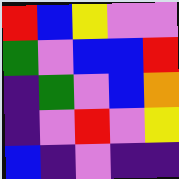[["red", "blue", "yellow", "violet", "violet"], ["green", "violet", "blue", "blue", "red"], ["indigo", "green", "violet", "blue", "orange"], ["indigo", "violet", "red", "violet", "yellow"], ["blue", "indigo", "violet", "indigo", "indigo"]]